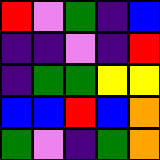[["red", "violet", "green", "indigo", "blue"], ["indigo", "indigo", "violet", "indigo", "red"], ["indigo", "green", "green", "yellow", "yellow"], ["blue", "blue", "red", "blue", "orange"], ["green", "violet", "indigo", "green", "orange"]]